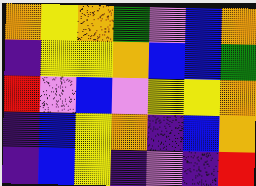[["orange", "yellow", "orange", "green", "violet", "blue", "orange"], ["indigo", "yellow", "yellow", "orange", "blue", "blue", "green"], ["red", "violet", "blue", "violet", "yellow", "yellow", "orange"], ["indigo", "blue", "yellow", "orange", "indigo", "blue", "orange"], ["indigo", "blue", "yellow", "indigo", "violet", "indigo", "red"]]